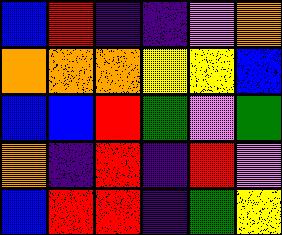[["blue", "red", "indigo", "indigo", "violet", "orange"], ["orange", "orange", "orange", "yellow", "yellow", "blue"], ["blue", "blue", "red", "green", "violet", "green"], ["orange", "indigo", "red", "indigo", "red", "violet"], ["blue", "red", "red", "indigo", "green", "yellow"]]